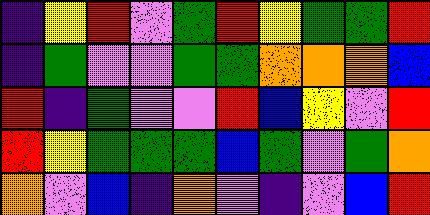[["indigo", "yellow", "red", "violet", "green", "red", "yellow", "green", "green", "red"], ["indigo", "green", "violet", "violet", "green", "green", "orange", "orange", "orange", "blue"], ["red", "indigo", "green", "violet", "violet", "red", "blue", "yellow", "violet", "red"], ["red", "yellow", "green", "green", "green", "blue", "green", "violet", "green", "orange"], ["orange", "violet", "blue", "indigo", "orange", "violet", "indigo", "violet", "blue", "red"]]